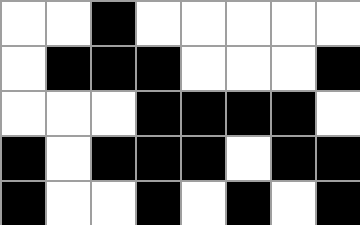[["white", "white", "black", "white", "white", "white", "white", "white"], ["white", "black", "black", "black", "white", "white", "white", "black"], ["white", "white", "white", "black", "black", "black", "black", "white"], ["black", "white", "black", "black", "black", "white", "black", "black"], ["black", "white", "white", "black", "white", "black", "white", "black"]]